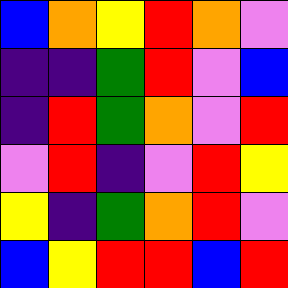[["blue", "orange", "yellow", "red", "orange", "violet"], ["indigo", "indigo", "green", "red", "violet", "blue"], ["indigo", "red", "green", "orange", "violet", "red"], ["violet", "red", "indigo", "violet", "red", "yellow"], ["yellow", "indigo", "green", "orange", "red", "violet"], ["blue", "yellow", "red", "red", "blue", "red"]]